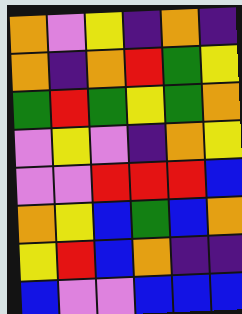[["orange", "violet", "yellow", "indigo", "orange", "indigo"], ["orange", "indigo", "orange", "red", "green", "yellow"], ["green", "red", "green", "yellow", "green", "orange"], ["violet", "yellow", "violet", "indigo", "orange", "yellow"], ["violet", "violet", "red", "red", "red", "blue"], ["orange", "yellow", "blue", "green", "blue", "orange"], ["yellow", "red", "blue", "orange", "indigo", "indigo"], ["blue", "violet", "violet", "blue", "blue", "blue"]]